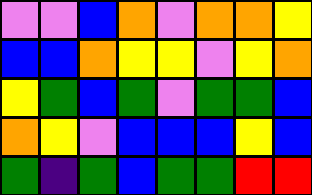[["violet", "violet", "blue", "orange", "violet", "orange", "orange", "yellow"], ["blue", "blue", "orange", "yellow", "yellow", "violet", "yellow", "orange"], ["yellow", "green", "blue", "green", "violet", "green", "green", "blue"], ["orange", "yellow", "violet", "blue", "blue", "blue", "yellow", "blue"], ["green", "indigo", "green", "blue", "green", "green", "red", "red"]]